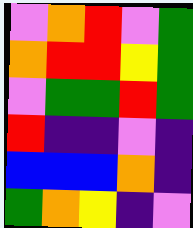[["violet", "orange", "red", "violet", "green"], ["orange", "red", "red", "yellow", "green"], ["violet", "green", "green", "red", "green"], ["red", "indigo", "indigo", "violet", "indigo"], ["blue", "blue", "blue", "orange", "indigo"], ["green", "orange", "yellow", "indigo", "violet"]]